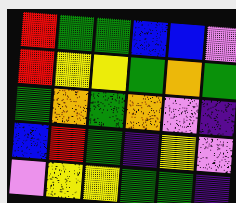[["red", "green", "green", "blue", "blue", "violet"], ["red", "yellow", "yellow", "green", "orange", "green"], ["green", "orange", "green", "orange", "violet", "indigo"], ["blue", "red", "green", "indigo", "yellow", "violet"], ["violet", "yellow", "yellow", "green", "green", "indigo"]]